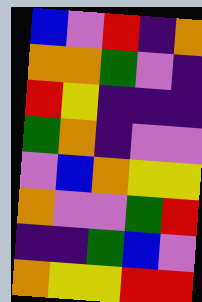[["blue", "violet", "red", "indigo", "orange"], ["orange", "orange", "green", "violet", "indigo"], ["red", "yellow", "indigo", "indigo", "indigo"], ["green", "orange", "indigo", "violet", "violet"], ["violet", "blue", "orange", "yellow", "yellow"], ["orange", "violet", "violet", "green", "red"], ["indigo", "indigo", "green", "blue", "violet"], ["orange", "yellow", "yellow", "red", "red"]]